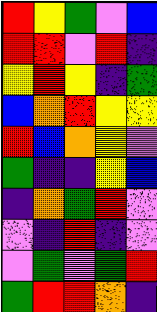[["red", "yellow", "green", "violet", "blue"], ["red", "red", "violet", "red", "indigo"], ["yellow", "red", "yellow", "indigo", "green"], ["blue", "orange", "red", "yellow", "yellow"], ["red", "blue", "orange", "yellow", "violet"], ["green", "indigo", "indigo", "yellow", "blue"], ["indigo", "orange", "green", "red", "violet"], ["violet", "indigo", "red", "indigo", "violet"], ["violet", "green", "violet", "green", "red"], ["green", "red", "red", "orange", "indigo"]]